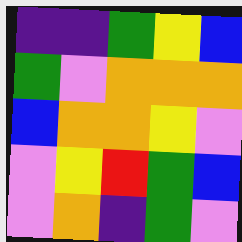[["indigo", "indigo", "green", "yellow", "blue"], ["green", "violet", "orange", "orange", "orange"], ["blue", "orange", "orange", "yellow", "violet"], ["violet", "yellow", "red", "green", "blue"], ["violet", "orange", "indigo", "green", "violet"]]